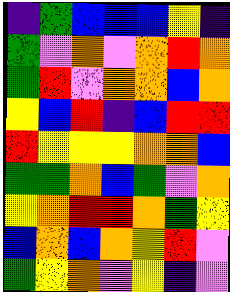[["indigo", "green", "blue", "blue", "blue", "yellow", "indigo"], ["green", "violet", "orange", "violet", "orange", "red", "orange"], ["green", "red", "violet", "orange", "orange", "blue", "orange"], ["yellow", "blue", "red", "indigo", "blue", "red", "red"], ["red", "yellow", "yellow", "yellow", "orange", "orange", "blue"], ["green", "green", "orange", "blue", "green", "violet", "orange"], ["yellow", "orange", "red", "red", "orange", "green", "yellow"], ["blue", "orange", "blue", "orange", "yellow", "red", "violet"], ["green", "yellow", "orange", "violet", "yellow", "indigo", "violet"]]